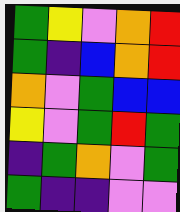[["green", "yellow", "violet", "orange", "red"], ["green", "indigo", "blue", "orange", "red"], ["orange", "violet", "green", "blue", "blue"], ["yellow", "violet", "green", "red", "green"], ["indigo", "green", "orange", "violet", "green"], ["green", "indigo", "indigo", "violet", "violet"]]